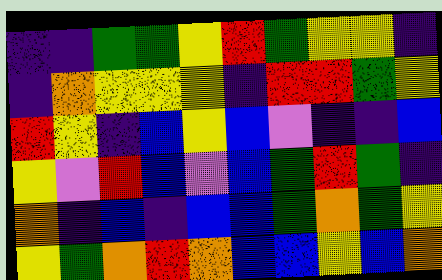[["indigo", "indigo", "green", "green", "yellow", "red", "green", "yellow", "yellow", "indigo"], ["indigo", "orange", "yellow", "yellow", "yellow", "indigo", "red", "red", "green", "yellow"], ["red", "yellow", "indigo", "blue", "yellow", "blue", "violet", "indigo", "indigo", "blue"], ["yellow", "violet", "red", "blue", "violet", "blue", "green", "red", "green", "indigo"], ["orange", "indigo", "blue", "indigo", "blue", "blue", "green", "orange", "green", "yellow"], ["yellow", "green", "orange", "red", "orange", "blue", "blue", "yellow", "blue", "orange"]]